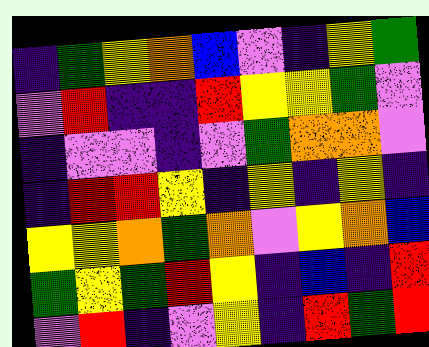[["indigo", "green", "yellow", "orange", "blue", "violet", "indigo", "yellow", "green"], ["violet", "red", "indigo", "indigo", "red", "yellow", "yellow", "green", "violet"], ["indigo", "violet", "violet", "indigo", "violet", "green", "orange", "orange", "violet"], ["indigo", "red", "red", "yellow", "indigo", "yellow", "indigo", "yellow", "indigo"], ["yellow", "yellow", "orange", "green", "orange", "violet", "yellow", "orange", "blue"], ["green", "yellow", "green", "red", "yellow", "indigo", "blue", "indigo", "red"], ["violet", "red", "indigo", "violet", "yellow", "indigo", "red", "green", "red"]]